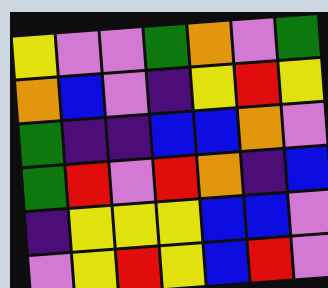[["yellow", "violet", "violet", "green", "orange", "violet", "green"], ["orange", "blue", "violet", "indigo", "yellow", "red", "yellow"], ["green", "indigo", "indigo", "blue", "blue", "orange", "violet"], ["green", "red", "violet", "red", "orange", "indigo", "blue"], ["indigo", "yellow", "yellow", "yellow", "blue", "blue", "violet"], ["violet", "yellow", "red", "yellow", "blue", "red", "violet"]]